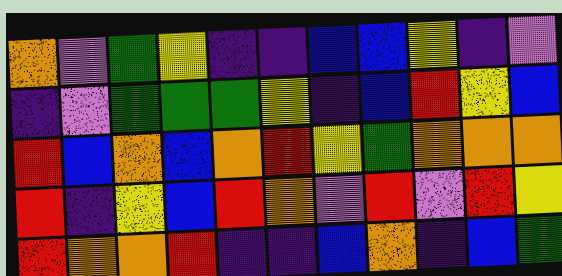[["orange", "violet", "green", "yellow", "indigo", "indigo", "blue", "blue", "yellow", "indigo", "violet"], ["indigo", "violet", "green", "green", "green", "yellow", "indigo", "blue", "red", "yellow", "blue"], ["red", "blue", "orange", "blue", "orange", "red", "yellow", "green", "orange", "orange", "orange"], ["red", "indigo", "yellow", "blue", "red", "orange", "violet", "red", "violet", "red", "yellow"], ["red", "orange", "orange", "red", "indigo", "indigo", "blue", "orange", "indigo", "blue", "green"]]